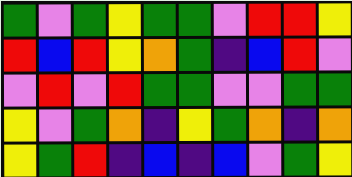[["green", "violet", "green", "yellow", "green", "green", "violet", "red", "red", "yellow"], ["red", "blue", "red", "yellow", "orange", "green", "indigo", "blue", "red", "violet"], ["violet", "red", "violet", "red", "green", "green", "violet", "violet", "green", "green"], ["yellow", "violet", "green", "orange", "indigo", "yellow", "green", "orange", "indigo", "orange"], ["yellow", "green", "red", "indigo", "blue", "indigo", "blue", "violet", "green", "yellow"]]